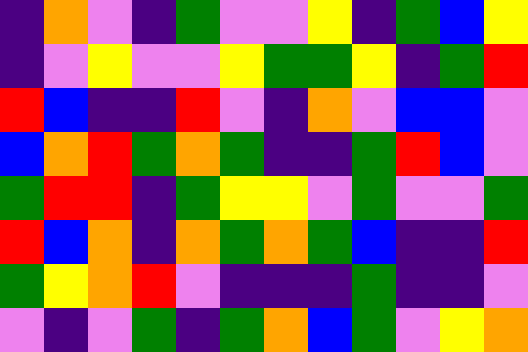[["indigo", "orange", "violet", "indigo", "green", "violet", "violet", "yellow", "indigo", "green", "blue", "yellow"], ["indigo", "violet", "yellow", "violet", "violet", "yellow", "green", "green", "yellow", "indigo", "green", "red"], ["red", "blue", "indigo", "indigo", "red", "violet", "indigo", "orange", "violet", "blue", "blue", "violet"], ["blue", "orange", "red", "green", "orange", "green", "indigo", "indigo", "green", "red", "blue", "violet"], ["green", "red", "red", "indigo", "green", "yellow", "yellow", "violet", "green", "violet", "violet", "green"], ["red", "blue", "orange", "indigo", "orange", "green", "orange", "green", "blue", "indigo", "indigo", "red"], ["green", "yellow", "orange", "red", "violet", "indigo", "indigo", "indigo", "green", "indigo", "indigo", "violet"], ["violet", "indigo", "violet", "green", "indigo", "green", "orange", "blue", "green", "violet", "yellow", "orange"]]